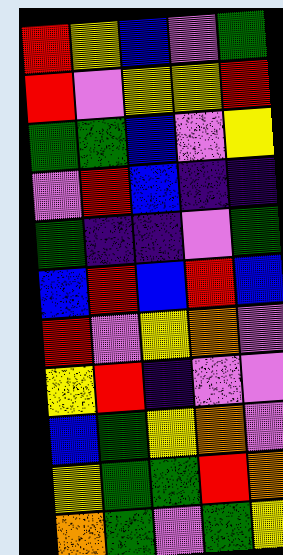[["red", "yellow", "blue", "violet", "green"], ["red", "violet", "yellow", "yellow", "red"], ["green", "green", "blue", "violet", "yellow"], ["violet", "red", "blue", "indigo", "indigo"], ["green", "indigo", "indigo", "violet", "green"], ["blue", "red", "blue", "red", "blue"], ["red", "violet", "yellow", "orange", "violet"], ["yellow", "red", "indigo", "violet", "violet"], ["blue", "green", "yellow", "orange", "violet"], ["yellow", "green", "green", "red", "orange"], ["orange", "green", "violet", "green", "yellow"]]